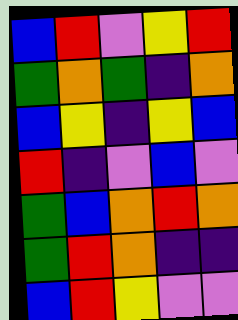[["blue", "red", "violet", "yellow", "red"], ["green", "orange", "green", "indigo", "orange"], ["blue", "yellow", "indigo", "yellow", "blue"], ["red", "indigo", "violet", "blue", "violet"], ["green", "blue", "orange", "red", "orange"], ["green", "red", "orange", "indigo", "indigo"], ["blue", "red", "yellow", "violet", "violet"]]